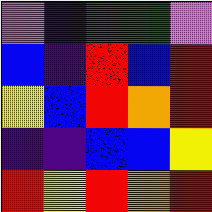[["violet", "indigo", "green", "green", "violet"], ["blue", "indigo", "red", "blue", "red"], ["yellow", "blue", "red", "orange", "red"], ["indigo", "indigo", "blue", "blue", "yellow"], ["red", "yellow", "red", "orange", "red"]]